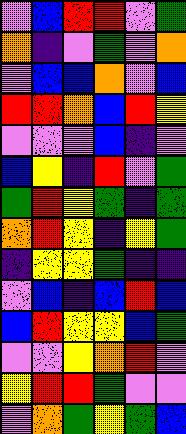[["violet", "blue", "red", "red", "violet", "green"], ["orange", "indigo", "violet", "green", "violet", "orange"], ["violet", "blue", "blue", "orange", "violet", "blue"], ["red", "red", "orange", "blue", "red", "yellow"], ["violet", "violet", "violet", "blue", "indigo", "violet"], ["blue", "yellow", "indigo", "red", "violet", "green"], ["green", "red", "yellow", "green", "indigo", "green"], ["orange", "red", "yellow", "indigo", "yellow", "green"], ["indigo", "yellow", "yellow", "green", "indigo", "indigo"], ["violet", "blue", "indigo", "blue", "red", "blue"], ["blue", "red", "yellow", "yellow", "blue", "green"], ["violet", "violet", "yellow", "orange", "red", "violet"], ["yellow", "red", "red", "green", "violet", "violet"], ["violet", "orange", "green", "yellow", "green", "blue"]]